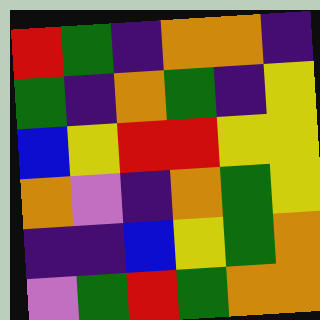[["red", "green", "indigo", "orange", "orange", "indigo"], ["green", "indigo", "orange", "green", "indigo", "yellow"], ["blue", "yellow", "red", "red", "yellow", "yellow"], ["orange", "violet", "indigo", "orange", "green", "yellow"], ["indigo", "indigo", "blue", "yellow", "green", "orange"], ["violet", "green", "red", "green", "orange", "orange"]]